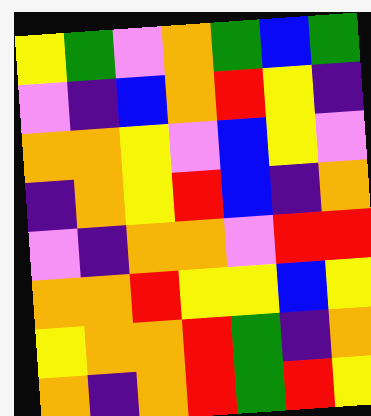[["yellow", "green", "violet", "orange", "green", "blue", "green"], ["violet", "indigo", "blue", "orange", "red", "yellow", "indigo"], ["orange", "orange", "yellow", "violet", "blue", "yellow", "violet"], ["indigo", "orange", "yellow", "red", "blue", "indigo", "orange"], ["violet", "indigo", "orange", "orange", "violet", "red", "red"], ["orange", "orange", "red", "yellow", "yellow", "blue", "yellow"], ["yellow", "orange", "orange", "red", "green", "indigo", "orange"], ["orange", "indigo", "orange", "red", "green", "red", "yellow"]]